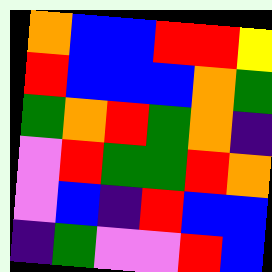[["orange", "blue", "blue", "red", "red", "yellow"], ["red", "blue", "blue", "blue", "orange", "green"], ["green", "orange", "red", "green", "orange", "indigo"], ["violet", "red", "green", "green", "red", "orange"], ["violet", "blue", "indigo", "red", "blue", "blue"], ["indigo", "green", "violet", "violet", "red", "blue"]]